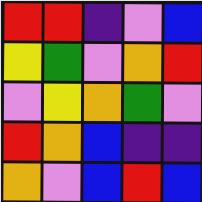[["red", "red", "indigo", "violet", "blue"], ["yellow", "green", "violet", "orange", "red"], ["violet", "yellow", "orange", "green", "violet"], ["red", "orange", "blue", "indigo", "indigo"], ["orange", "violet", "blue", "red", "blue"]]